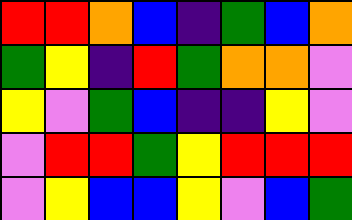[["red", "red", "orange", "blue", "indigo", "green", "blue", "orange"], ["green", "yellow", "indigo", "red", "green", "orange", "orange", "violet"], ["yellow", "violet", "green", "blue", "indigo", "indigo", "yellow", "violet"], ["violet", "red", "red", "green", "yellow", "red", "red", "red"], ["violet", "yellow", "blue", "blue", "yellow", "violet", "blue", "green"]]